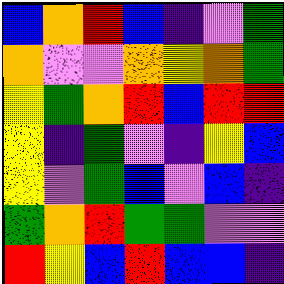[["blue", "orange", "red", "blue", "indigo", "violet", "green"], ["orange", "violet", "violet", "orange", "yellow", "orange", "green"], ["yellow", "green", "orange", "red", "blue", "red", "red"], ["yellow", "indigo", "green", "violet", "indigo", "yellow", "blue"], ["yellow", "violet", "green", "blue", "violet", "blue", "indigo"], ["green", "orange", "red", "green", "green", "violet", "violet"], ["red", "yellow", "blue", "red", "blue", "blue", "indigo"]]